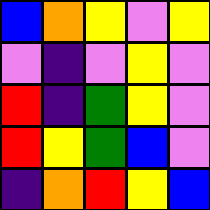[["blue", "orange", "yellow", "violet", "yellow"], ["violet", "indigo", "violet", "yellow", "violet"], ["red", "indigo", "green", "yellow", "violet"], ["red", "yellow", "green", "blue", "violet"], ["indigo", "orange", "red", "yellow", "blue"]]